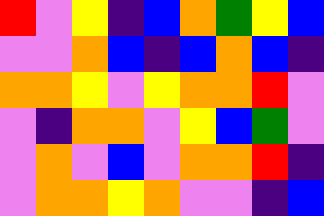[["red", "violet", "yellow", "indigo", "blue", "orange", "green", "yellow", "blue"], ["violet", "violet", "orange", "blue", "indigo", "blue", "orange", "blue", "indigo"], ["orange", "orange", "yellow", "violet", "yellow", "orange", "orange", "red", "violet"], ["violet", "indigo", "orange", "orange", "violet", "yellow", "blue", "green", "violet"], ["violet", "orange", "violet", "blue", "violet", "orange", "orange", "red", "indigo"], ["violet", "orange", "orange", "yellow", "orange", "violet", "violet", "indigo", "blue"]]